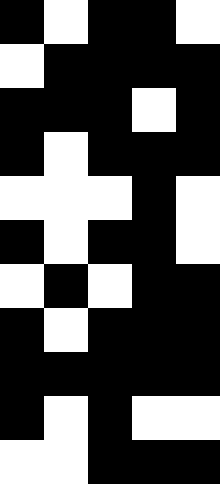[["black", "white", "black", "black", "white"], ["white", "black", "black", "black", "black"], ["black", "black", "black", "white", "black"], ["black", "white", "black", "black", "black"], ["white", "white", "white", "black", "white"], ["black", "white", "black", "black", "white"], ["white", "black", "white", "black", "black"], ["black", "white", "black", "black", "black"], ["black", "black", "black", "black", "black"], ["black", "white", "black", "white", "white"], ["white", "white", "black", "black", "black"]]